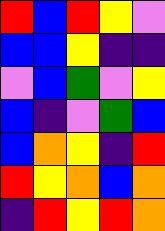[["red", "blue", "red", "yellow", "violet"], ["blue", "blue", "yellow", "indigo", "indigo"], ["violet", "blue", "green", "violet", "yellow"], ["blue", "indigo", "violet", "green", "blue"], ["blue", "orange", "yellow", "indigo", "red"], ["red", "yellow", "orange", "blue", "orange"], ["indigo", "red", "yellow", "red", "orange"]]